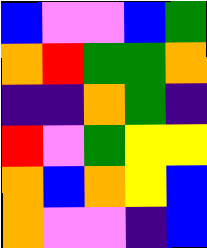[["blue", "violet", "violet", "blue", "green"], ["orange", "red", "green", "green", "orange"], ["indigo", "indigo", "orange", "green", "indigo"], ["red", "violet", "green", "yellow", "yellow"], ["orange", "blue", "orange", "yellow", "blue"], ["orange", "violet", "violet", "indigo", "blue"]]